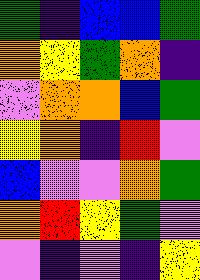[["green", "indigo", "blue", "blue", "green"], ["orange", "yellow", "green", "orange", "indigo"], ["violet", "orange", "orange", "blue", "green"], ["yellow", "orange", "indigo", "red", "violet"], ["blue", "violet", "violet", "orange", "green"], ["orange", "red", "yellow", "green", "violet"], ["violet", "indigo", "violet", "indigo", "yellow"]]